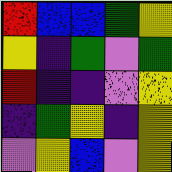[["red", "blue", "blue", "green", "yellow"], ["yellow", "indigo", "green", "violet", "green"], ["red", "indigo", "indigo", "violet", "yellow"], ["indigo", "green", "yellow", "indigo", "yellow"], ["violet", "yellow", "blue", "violet", "yellow"]]